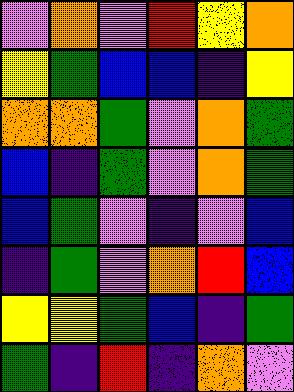[["violet", "orange", "violet", "red", "yellow", "orange"], ["yellow", "green", "blue", "blue", "indigo", "yellow"], ["orange", "orange", "green", "violet", "orange", "green"], ["blue", "indigo", "green", "violet", "orange", "green"], ["blue", "green", "violet", "indigo", "violet", "blue"], ["indigo", "green", "violet", "orange", "red", "blue"], ["yellow", "yellow", "green", "blue", "indigo", "green"], ["green", "indigo", "red", "indigo", "orange", "violet"]]